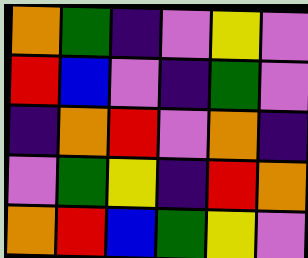[["orange", "green", "indigo", "violet", "yellow", "violet"], ["red", "blue", "violet", "indigo", "green", "violet"], ["indigo", "orange", "red", "violet", "orange", "indigo"], ["violet", "green", "yellow", "indigo", "red", "orange"], ["orange", "red", "blue", "green", "yellow", "violet"]]